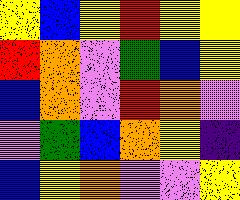[["yellow", "blue", "yellow", "red", "yellow", "yellow"], ["red", "orange", "violet", "green", "blue", "yellow"], ["blue", "orange", "violet", "red", "orange", "violet"], ["violet", "green", "blue", "orange", "yellow", "indigo"], ["blue", "yellow", "orange", "violet", "violet", "yellow"]]